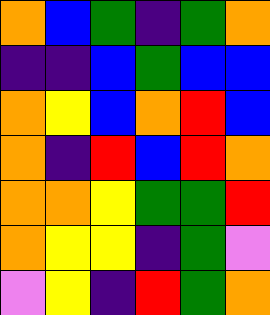[["orange", "blue", "green", "indigo", "green", "orange"], ["indigo", "indigo", "blue", "green", "blue", "blue"], ["orange", "yellow", "blue", "orange", "red", "blue"], ["orange", "indigo", "red", "blue", "red", "orange"], ["orange", "orange", "yellow", "green", "green", "red"], ["orange", "yellow", "yellow", "indigo", "green", "violet"], ["violet", "yellow", "indigo", "red", "green", "orange"]]